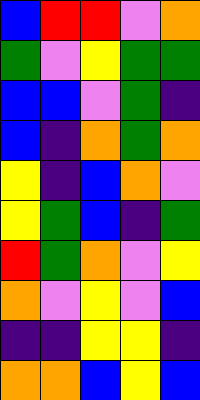[["blue", "red", "red", "violet", "orange"], ["green", "violet", "yellow", "green", "green"], ["blue", "blue", "violet", "green", "indigo"], ["blue", "indigo", "orange", "green", "orange"], ["yellow", "indigo", "blue", "orange", "violet"], ["yellow", "green", "blue", "indigo", "green"], ["red", "green", "orange", "violet", "yellow"], ["orange", "violet", "yellow", "violet", "blue"], ["indigo", "indigo", "yellow", "yellow", "indigo"], ["orange", "orange", "blue", "yellow", "blue"]]